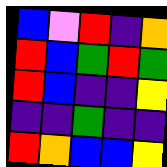[["blue", "violet", "red", "indigo", "orange"], ["red", "blue", "green", "red", "green"], ["red", "blue", "indigo", "indigo", "yellow"], ["indigo", "indigo", "green", "indigo", "indigo"], ["red", "orange", "blue", "blue", "yellow"]]